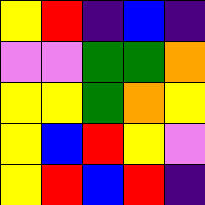[["yellow", "red", "indigo", "blue", "indigo"], ["violet", "violet", "green", "green", "orange"], ["yellow", "yellow", "green", "orange", "yellow"], ["yellow", "blue", "red", "yellow", "violet"], ["yellow", "red", "blue", "red", "indigo"]]